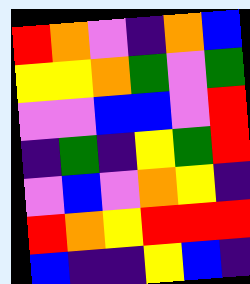[["red", "orange", "violet", "indigo", "orange", "blue"], ["yellow", "yellow", "orange", "green", "violet", "green"], ["violet", "violet", "blue", "blue", "violet", "red"], ["indigo", "green", "indigo", "yellow", "green", "red"], ["violet", "blue", "violet", "orange", "yellow", "indigo"], ["red", "orange", "yellow", "red", "red", "red"], ["blue", "indigo", "indigo", "yellow", "blue", "indigo"]]